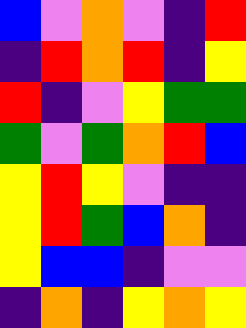[["blue", "violet", "orange", "violet", "indigo", "red"], ["indigo", "red", "orange", "red", "indigo", "yellow"], ["red", "indigo", "violet", "yellow", "green", "green"], ["green", "violet", "green", "orange", "red", "blue"], ["yellow", "red", "yellow", "violet", "indigo", "indigo"], ["yellow", "red", "green", "blue", "orange", "indigo"], ["yellow", "blue", "blue", "indigo", "violet", "violet"], ["indigo", "orange", "indigo", "yellow", "orange", "yellow"]]